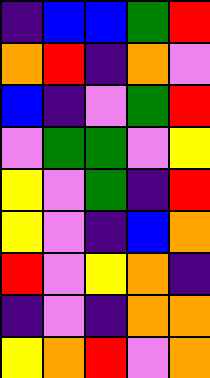[["indigo", "blue", "blue", "green", "red"], ["orange", "red", "indigo", "orange", "violet"], ["blue", "indigo", "violet", "green", "red"], ["violet", "green", "green", "violet", "yellow"], ["yellow", "violet", "green", "indigo", "red"], ["yellow", "violet", "indigo", "blue", "orange"], ["red", "violet", "yellow", "orange", "indigo"], ["indigo", "violet", "indigo", "orange", "orange"], ["yellow", "orange", "red", "violet", "orange"]]